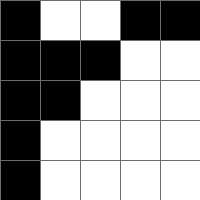[["black", "white", "white", "black", "black"], ["black", "black", "black", "white", "white"], ["black", "black", "white", "white", "white"], ["black", "white", "white", "white", "white"], ["black", "white", "white", "white", "white"]]